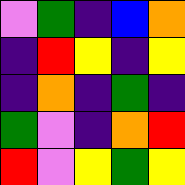[["violet", "green", "indigo", "blue", "orange"], ["indigo", "red", "yellow", "indigo", "yellow"], ["indigo", "orange", "indigo", "green", "indigo"], ["green", "violet", "indigo", "orange", "red"], ["red", "violet", "yellow", "green", "yellow"]]